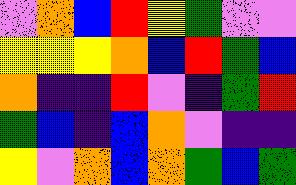[["violet", "orange", "blue", "red", "yellow", "green", "violet", "violet"], ["yellow", "yellow", "yellow", "orange", "blue", "red", "green", "blue"], ["orange", "indigo", "indigo", "red", "violet", "indigo", "green", "red"], ["green", "blue", "indigo", "blue", "orange", "violet", "indigo", "indigo"], ["yellow", "violet", "orange", "blue", "orange", "green", "blue", "green"]]